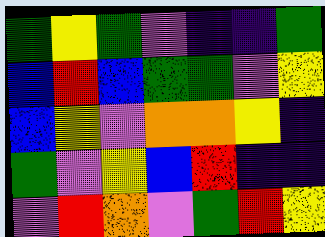[["green", "yellow", "green", "violet", "indigo", "indigo", "green"], ["blue", "red", "blue", "green", "green", "violet", "yellow"], ["blue", "yellow", "violet", "orange", "orange", "yellow", "indigo"], ["green", "violet", "yellow", "blue", "red", "indigo", "indigo"], ["violet", "red", "orange", "violet", "green", "red", "yellow"]]